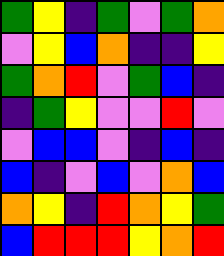[["green", "yellow", "indigo", "green", "violet", "green", "orange"], ["violet", "yellow", "blue", "orange", "indigo", "indigo", "yellow"], ["green", "orange", "red", "violet", "green", "blue", "indigo"], ["indigo", "green", "yellow", "violet", "violet", "red", "violet"], ["violet", "blue", "blue", "violet", "indigo", "blue", "indigo"], ["blue", "indigo", "violet", "blue", "violet", "orange", "blue"], ["orange", "yellow", "indigo", "red", "orange", "yellow", "green"], ["blue", "red", "red", "red", "yellow", "orange", "red"]]